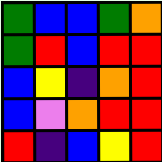[["green", "blue", "blue", "green", "orange"], ["green", "red", "blue", "red", "red"], ["blue", "yellow", "indigo", "orange", "red"], ["blue", "violet", "orange", "red", "red"], ["red", "indigo", "blue", "yellow", "red"]]